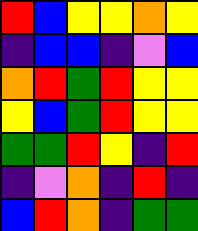[["red", "blue", "yellow", "yellow", "orange", "yellow"], ["indigo", "blue", "blue", "indigo", "violet", "blue"], ["orange", "red", "green", "red", "yellow", "yellow"], ["yellow", "blue", "green", "red", "yellow", "yellow"], ["green", "green", "red", "yellow", "indigo", "red"], ["indigo", "violet", "orange", "indigo", "red", "indigo"], ["blue", "red", "orange", "indigo", "green", "green"]]